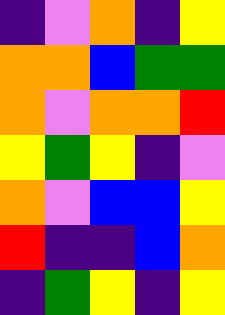[["indigo", "violet", "orange", "indigo", "yellow"], ["orange", "orange", "blue", "green", "green"], ["orange", "violet", "orange", "orange", "red"], ["yellow", "green", "yellow", "indigo", "violet"], ["orange", "violet", "blue", "blue", "yellow"], ["red", "indigo", "indigo", "blue", "orange"], ["indigo", "green", "yellow", "indigo", "yellow"]]